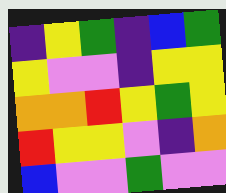[["indigo", "yellow", "green", "indigo", "blue", "green"], ["yellow", "violet", "violet", "indigo", "yellow", "yellow"], ["orange", "orange", "red", "yellow", "green", "yellow"], ["red", "yellow", "yellow", "violet", "indigo", "orange"], ["blue", "violet", "violet", "green", "violet", "violet"]]